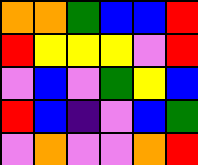[["orange", "orange", "green", "blue", "blue", "red"], ["red", "yellow", "yellow", "yellow", "violet", "red"], ["violet", "blue", "violet", "green", "yellow", "blue"], ["red", "blue", "indigo", "violet", "blue", "green"], ["violet", "orange", "violet", "violet", "orange", "red"]]